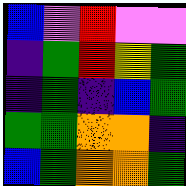[["blue", "violet", "red", "violet", "violet"], ["indigo", "green", "red", "yellow", "green"], ["indigo", "green", "indigo", "blue", "green"], ["green", "green", "orange", "orange", "indigo"], ["blue", "green", "orange", "orange", "green"]]